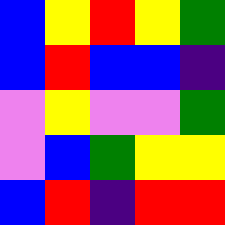[["blue", "yellow", "red", "yellow", "green"], ["blue", "red", "blue", "blue", "indigo"], ["violet", "yellow", "violet", "violet", "green"], ["violet", "blue", "green", "yellow", "yellow"], ["blue", "red", "indigo", "red", "red"]]